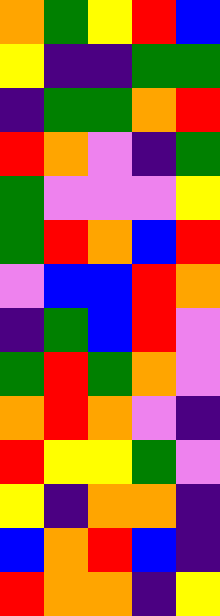[["orange", "green", "yellow", "red", "blue"], ["yellow", "indigo", "indigo", "green", "green"], ["indigo", "green", "green", "orange", "red"], ["red", "orange", "violet", "indigo", "green"], ["green", "violet", "violet", "violet", "yellow"], ["green", "red", "orange", "blue", "red"], ["violet", "blue", "blue", "red", "orange"], ["indigo", "green", "blue", "red", "violet"], ["green", "red", "green", "orange", "violet"], ["orange", "red", "orange", "violet", "indigo"], ["red", "yellow", "yellow", "green", "violet"], ["yellow", "indigo", "orange", "orange", "indigo"], ["blue", "orange", "red", "blue", "indigo"], ["red", "orange", "orange", "indigo", "yellow"]]